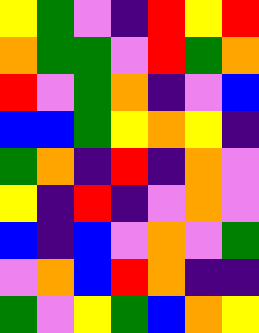[["yellow", "green", "violet", "indigo", "red", "yellow", "red"], ["orange", "green", "green", "violet", "red", "green", "orange"], ["red", "violet", "green", "orange", "indigo", "violet", "blue"], ["blue", "blue", "green", "yellow", "orange", "yellow", "indigo"], ["green", "orange", "indigo", "red", "indigo", "orange", "violet"], ["yellow", "indigo", "red", "indigo", "violet", "orange", "violet"], ["blue", "indigo", "blue", "violet", "orange", "violet", "green"], ["violet", "orange", "blue", "red", "orange", "indigo", "indigo"], ["green", "violet", "yellow", "green", "blue", "orange", "yellow"]]